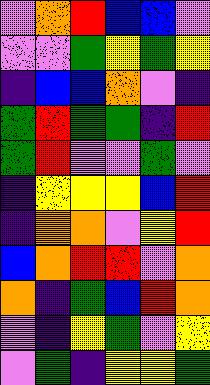[["violet", "orange", "red", "blue", "blue", "violet"], ["violet", "violet", "green", "yellow", "green", "yellow"], ["indigo", "blue", "blue", "orange", "violet", "indigo"], ["green", "red", "green", "green", "indigo", "red"], ["green", "red", "violet", "violet", "green", "violet"], ["indigo", "yellow", "yellow", "yellow", "blue", "red"], ["indigo", "orange", "orange", "violet", "yellow", "red"], ["blue", "orange", "red", "red", "violet", "orange"], ["orange", "indigo", "green", "blue", "red", "orange"], ["violet", "indigo", "yellow", "green", "violet", "yellow"], ["violet", "green", "indigo", "yellow", "yellow", "green"]]